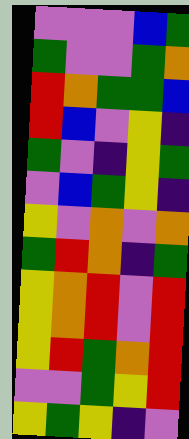[["violet", "violet", "violet", "blue", "green"], ["green", "violet", "violet", "green", "orange"], ["red", "orange", "green", "green", "blue"], ["red", "blue", "violet", "yellow", "indigo"], ["green", "violet", "indigo", "yellow", "green"], ["violet", "blue", "green", "yellow", "indigo"], ["yellow", "violet", "orange", "violet", "orange"], ["green", "red", "orange", "indigo", "green"], ["yellow", "orange", "red", "violet", "red"], ["yellow", "orange", "red", "violet", "red"], ["yellow", "red", "green", "orange", "red"], ["violet", "violet", "green", "yellow", "red"], ["yellow", "green", "yellow", "indigo", "violet"]]